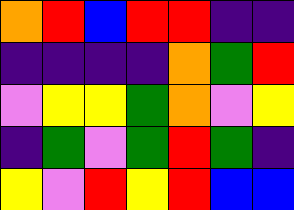[["orange", "red", "blue", "red", "red", "indigo", "indigo"], ["indigo", "indigo", "indigo", "indigo", "orange", "green", "red"], ["violet", "yellow", "yellow", "green", "orange", "violet", "yellow"], ["indigo", "green", "violet", "green", "red", "green", "indigo"], ["yellow", "violet", "red", "yellow", "red", "blue", "blue"]]